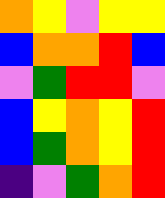[["orange", "yellow", "violet", "yellow", "yellow"], ["blue", "orange", "orange", "red", "blue"], ["violet", "green", "red", "red", "violet"], ["blue", "yellow", "orange", "yellow", "red"], ["blue", "green", "orange", "yellow", "red"], ["indigo", "violet", "green", "orange", "red"]]